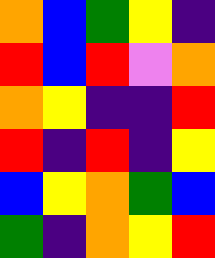[["orange", "blue", "green", "yellow", "indigo"], ["red", "blue", "red", "violet", "orange"], ["orange", "yellow", "indigo", "indigo", "red"], ["red", "indigo", "red", "indigo", "yellow"], ["blue", "yellow", "orange", "green", "blue"], ["green", "indigo", "orange", "yellow", "red"]]